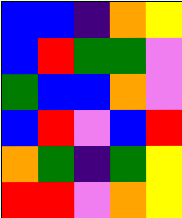[["blue", "blue", "indigo", "orange", "yellow"], ["blue", "red", "green", "green", "violet"], ["green", "blue", "blue", "orange", "violet"], ["blue", "red", "violet", "blue", "red"], ["orange", "green", "indigo", "green", "yellow"], ["red", "red", "violet", "orange", "yellow"]]